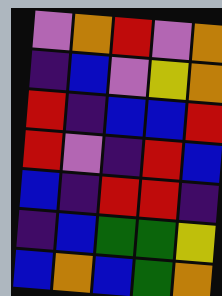[["violet", "orange", "red", "violet", "orange"], ["indigo", "blue", "violet", "yellow", "orange"], ["red", "indigo", "blue", "blue", "red"], ["red", "violet", "indigo", "red", "blue"], ["blue", "indigo", "red", "red", "indigo"], ["indigo", "blue", "green", "green", "yellow"], ["blue", "orange", "blue", "green", "orange"]]